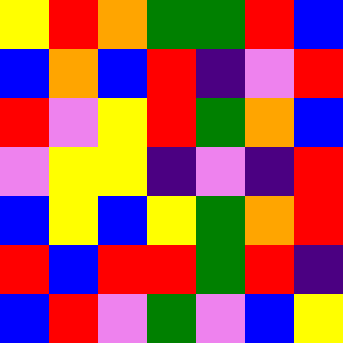[["yellow", "red", "orange", "green", "green", "red", "blue"], ["blue", "orange", "blue", "red", "indigo", "violet", "red"], ["red", "violet", "yellow", "red", "green", "orange", "blue"], ["violet", "yellow", "yellow", "indigo", "violet", "indigo", "red"], ["blue", "yellow", "blue", "yellow", "green", "orange", "red"], ["red", "blue", "red", "red", "green", "red", "indigo"], ["blue", "red", "violet", "green", "violet", "blue", "yellow"]]